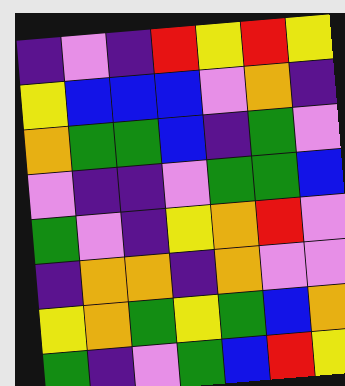[["indigo", "violet", "indigo", "red", "yellow", "red", "yellow"], ["yellow", "blue", "blue", "blue", "violet", "orange", "indigo"], ["orange", "green", "green", "blue", "indigo", "green", "violet"], ["violet", "indigo", "indigo", "violet", "green", "green", "blue"], ["green", "violet", "indigo", "yellow", "orange", "red", "violet"], ["indigo", "orange", "orange", "indigo", "orange", "violet", "violet"], ["yellow", "orange", "green", "yellow", "green", "blue", "orange"], ["green", "indigo", "violet", "green", "blue", "red", "yellow"]]